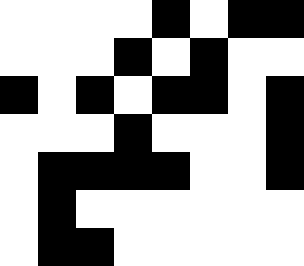[["white", "white", "white", "white", "black", "white", "black", "black"], ["white", "white", "white", "black", "white", "black", "white", "white"], ["black", "white", "black", "white", "black", "black", "white", "black"], ["white", "white", "white", "black", "white", "white", "white", "black"], ["white", "black", "black", "black", "black", "white", "white", "black"], ["white", "black", "white", "white", "white", "white", "white", "white"], ["white", "black", "black", "white", "white", "white", "white", "white"]]